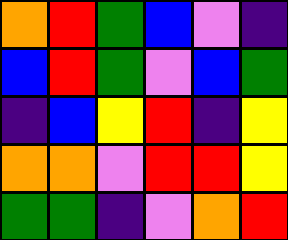[["orange", "red", "green", "blue", "violet", "indigo"], ["blue", "red", "green", "violet", "blue", "green"], ["indigo", "blue", "yellow", "red", "indigo", "yellow"], ["orange", "orange", "violet", "red", "red", "yellow"], ["green", "green", "indigo", "violet", "orange", "red"]]